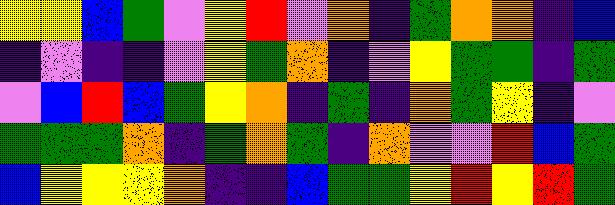[["yellow", "yellow", "blue", "green", "violet", "yellow", "red", "violet", "orange", "indigo", "green", "orange", "orange", "indigo", "blue"], ["indigo", "violet", "indigo", "indigo", "violet", "yellow", "green", "orange", "indigo", "violet", "yellow", "green", "green", "indigo", "green"], ["violet", "blue", "red", "blue", "green", "yellow", "orange", "indigo", "green", "indigo", "orange", "green", "yellow", "indigo", "violet"], ["green", "green", "green", "orange", "indigo", "green", "orange", "green", "indigo", "orange", "violet", "violet", "red", "blue", "green"], ["blue", "yellow", "yellow", "yellow", "orange", "indigo", "indigo", "blue", "green", "green", "yellow", "red", "yellow", "red", "green"]]